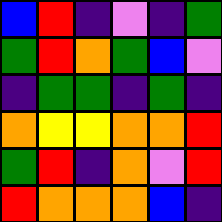[["blue", "red", "indigo", "violet", "indigo", "green"], ["green", "red", "orange", "green", "blue", "violet"], ["indigo", "green", "green", "indigo", "green", "indigo"], ["orange", "yellow", "yellow", "orange", "orange", "red"], ["green", "red", "indigo", "orange", "violet", "red"], ["red", "orange", "orange", "orange", "blue", "indigo"]]